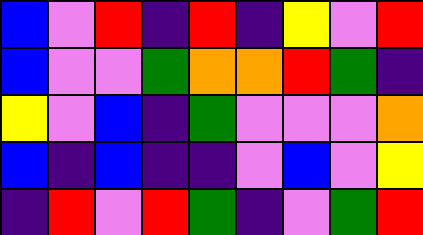[["blue", "violet", "red", "indigo", "red", "indigo", "yellow", "violet", "red"], ["blue", "violet", "violet", "green", "orange", "orange", "red", "green", "indigo"], ["yellow", "violet", "blue", "indigo", "green", "violet", "violet", "violet", "orange"], ["blue", "indigo", "blue", "indigo", "indigo", "violet", "blue", "violet", "yellow"], ["indigo", "red", "violet", "red", "green", "indigo", "violet", "green", "red"]]